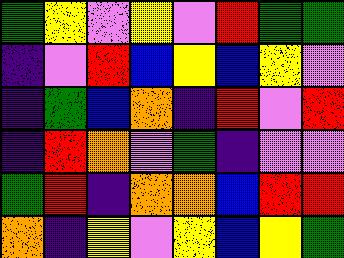[["green", "yellow", "violet", "yellow", "violet", "red", "green", "green"], ["indigo", "violet", "red", "blue", "yellow", "blue", "yellow", "violet"], ["indigo", "green", "blue", "orange", "indigo", "red", "violet", "red"], ["indigo", "red", "orange", "violet", "green", "indigo", "violet", "violet"], ["green", "red", "indigo", "orange", "orange", "blue", "red", "red"], ["orange", "indigo", "yellow", "violet", "yellow", "blue", "yellow", "green"]]